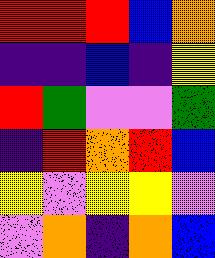[["red", "red", "red", "blue", "orange"], ["indigo", "indigo", "blue", "indigo", "yellow"], ["red", "green", "violet", "violet", "green"], ["indigo", "red", "orange", "red", "blue"], ["yellow", "violet", "yellow", "yellow", "violet"], ["violet", "orange", "indigo", "orange", "blue"]]